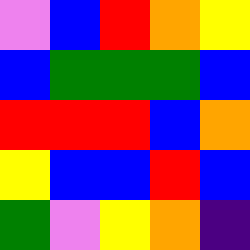[["violet", "blue", "red", "orange", "yellow"], ["blue", "green", "green", "green", "blue"], ["red", "red", "red", "blue", "orange"], ["yellow", "blue", "blue", "red", "blue"], ["green", "violet", "yellow", "orange", "indigo"]]